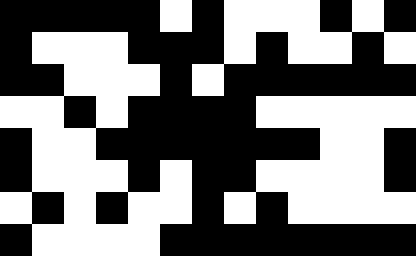[["black", "black", "black", "black", "black", "white", "black", "white", "white", "white", "black", "white", "black"], ["black", "white", "white", "white", "black", "black", "black", "white", "black", "white", "white", "black", "white"], ["black", "black", "white", "white", "white", "black", "white", "black", "black", "black", "black", "black", "black"], ["white", "white", "black", "white", "black", "black", "black", "black", "white", "white", "white", "white", "white"], ["black", "white", "white", "black", "black", "black", "black", "black", "black", "black", "white", "white", "black"], ["black", "white", "white", "white", "black", "white", "black", "black", "white", "white", "white", "white", "black"], ["white", "black", "white", "black", "white", "white", "black", "white", "black", "white", "white", "white", "white"], ["black", "white", "white", "white", "white", "black", "black", "black", "black", "black", "black", "black", "black"]]